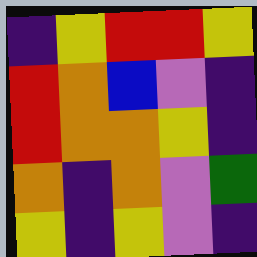[["indigo", "yellow", "red", "red", "yellow"], ["red", "orange", "blue", "violet", "indigo"], ["red", "orange", "orange", "yellow", "indigo"], ["orange", "indigo", "orange", "violet", "green"], ["yellow", "indigo", "yellow", "violet", "indigo"]]